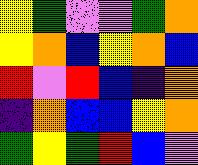[["yellow", "green", "violet", "violet", "green", "orange"], ["yellow", "orange", "blue", "yellow", "orange", "blue"], ["red", "violet", "red", "blue", "indigo", "orange"], ["indigo", "orange", "blue", "blue", "yellow", "orange"], ["green", "yellow", "green", "red", "blue", "violet"]]